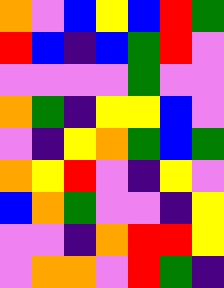[["orange", "violet", "blue", "yellow", "blue", "red", "green"], ["red", "blue", "indigo", "blue", "green", "red", "violet"], ["violet", "violet", "violet", "violet", "green", "violet", "violet"], ["orange", "green", "indigo", "yellow", "yellow", "blue", "violet"], ["violet", "indigo", "yellow", "orange", "green", "blue", "green"], ["orange", "yellow", "red", "violet", "indigo", "yellow", "violet"], ["blue", "orange", "green", "violet", "violet", "indigo", "yellow"], ["violet", "violet", "indigo", "orange", "red", "red", "yellow"], ["violet", "orange", "orange", "violet", "red", "green", "indigo"]]